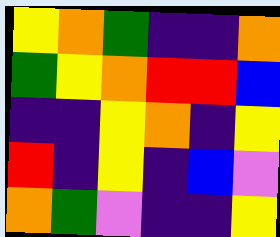[["yellow", "orange", "green", "indigo", "indigo", "orange"], ["green", "yellow", "orange", "red", "red", "blue"], ["indigo", "indigo", "yellow", "orange", "indigo", "yellow"], ["red", "indigo", "yellow", "indigo", "blue", "violet"], ["orange", "green", "violet", "indigo", "indigo", "yellow"]]